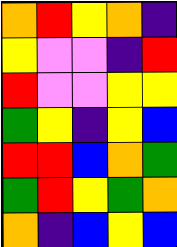[["orange", "red", "yellow", "orange", "indigo"], ["yellow", "violet", "violet", "indigo", "red"], ["red", "violet", "violet", "yellow", "yellow"], ["green", "yellow", "indigo", "yellow", "blue"], ["red", "red", "blue", "orange", "green"], ["green", "red", "yellow", "green", "orange"], ["orange", "indigo", "blue", "yellow", "blue"]]